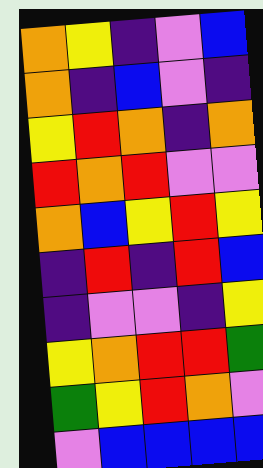[["orange", "yellow", "indigo", "violet", "blue"], ["orange", "indigo", "blue", "violet", "indigo"], ["yellow", "red", "orange", "indigo", "orange"], ["red", "orange", "red", "violet", "violet"], ["orange", "blue", "yellow", "red", "yellow"], ["indigo", "red", "indigo", "red", "blue"], ["indigo", "violet", "violet", "indigo", "yellow"], ["yellow", "orange", "red", "red", "green"], ["green", "yellow", "red", "orange", "violet"], ["violet", "blue", "blue", "blue", "blue"]]